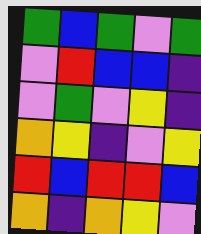[["green", "blue", "green", "violet", "green"], ["violet", "red", "blue", "blue", "indigo"], ["violet", "green", "violet", "yellow", "indigo"], ["orange", "yellow", "indigo", "violet", "yellow"], ["red", "blue", "red", "red", "blue"], ["orange", "indigo", "orange", "yellow", "violet"]]